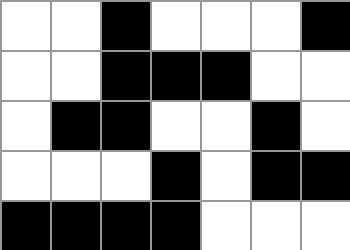[["white", "white", "black", "white", "white", "white", "black"], ["white", "white", "black", "black", "black", "white", "white"], ["white", "black", "black", "white", "white", "black", "white"], ["white", "white", "white", "black", "white", "black", "black"], ["black", "black", "black", "black", "white", "white", "white"]]